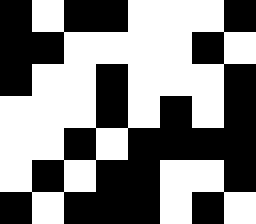[["black", "white", "black", "black", "white", "white", "white", "black"], ["black", "black", "white", "white", "white", "white", "black", "white"], ["black", "white", "white", "black", "white", "white", "white", "black"], ["white", "white", "white", "black", "white", "black", "white", "black"], ["white", "white", "black", "white", "black", "black", "black", "black"], ["white", "black", "white", "black", "black", "white", "white", "black"], ["black", "white", "black", "black", "black", "white", "black", "white"]]